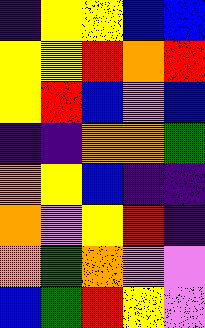[["indigo", "yellow", "yellow", "blue", "blue"], ["yellow", "yellow", "red", "orange", "red"], ["yellow", "red", "blue", "violet", "blue"], ["indigo", "indigo", "orange", "orange", "green"], ["orange", "yellow", "blue", "indigo", "indigo"], ["orange", "violet", "yellow", "red", "indigo"], ["orange", "green", "orange", "violet", "violet"], ["blue", "green", "red", "yellow", "violet"]]